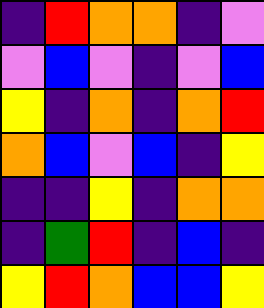[["indigo", "red", "orange", "orange", "indigo", "violet"], ["violet", "blue", "violet", "indigo", "violet", "blue"], ["yellow", "indigo", "orange", "indigo", "orange", "red"], ["orange", "blue", "violet", "blue", "indigo", "yellow"], ["indigo", "indigo", "yellow", "indigo", "orange", "orange"], ["indigo", "green", "red", "indigo", "blue", "indigo"], ["yellow", "red", "orange", "blue", "blue", "yellow"]]